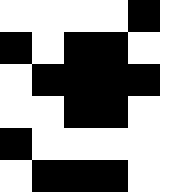[["white", "white", "white", "white", "black", "white"], ["black", "white", "black", "black", "white", "white"], ["white", "black", "black", "black", "black", "white"], ["white", "white", "black", "black", "white", "white"], ["black", "white", "white", "white", "white", "white"], ["white", "black", "black", "black", "white", "white"]]